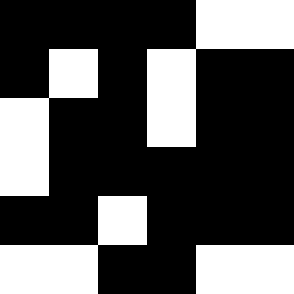[["black", "black", "black", "black", "white", "white"], ["black", "white", "black", "white", "black", "black"], ["white", "black", "black", "white", "black", "black"], ["white", "black", "black", "black", "black", "black"], ["black", "black", "white", "black", "black", "black"], ["white", "white", "black", "black", "white", "white"]]